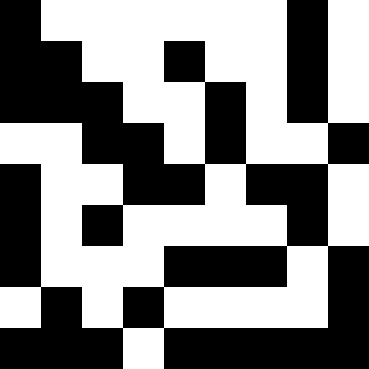[["black", "white", "white", "white", "white", "white", "white", "black", "white"], ["black", "black", "white", "white", "black", "white", "white", "black", "white"], ["black", "black", "black", "white", "white", "black", "white", "black", "white"], ["white", "white", "black", "black", "white", "black", "white", "white", "black"], ["black", "white", "white", "black", "black", "white", "black", "black", "white"], ["black", "white", "black", "white", "white", "white", "white", "black", "white"], ["black", "white", "white", "white", "black", "black", "black", "white", "black"], ["white", "black", "white", "black", "white", "white", "white", "white", "black"], ["black", "black", "black", "white", "black", "black", "black", "black", "black"]]